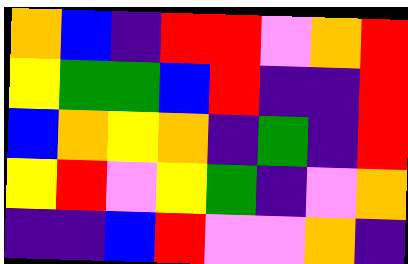[["orange", "blue", "indigo", "red", "red", "violet", "orange", "red"], ["yellow", "green", "green", "blue", "red", "indigo", "indigo", "red"], ["blue", "orange", "yellow", "orange", "indigo", "green", "indigo", "red"], ["yellow", "red", "violet", "yellow", "green", "indigo", "violet", "orange"], ["indigo", "indigo", "blue", "red", "violet", "violet", "orange", "indigo"]]